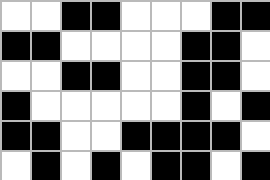[["white", "white", "black", "black", "white", "white", "white", "black", "black"], ["black", "black", "white", "white", "white", "white", "black", "black", "white"], ["white", "white", "black", "black", "white", "white", "black", "black", "white"], ["black", "white", "white", "white", "white", "white", "black", "white", "black"], ["black", "black", "white", "white", "black", "black", "black", "black", "white"], ["white", "black", "white", "black", "white", "black", "black", "white", "black"]]